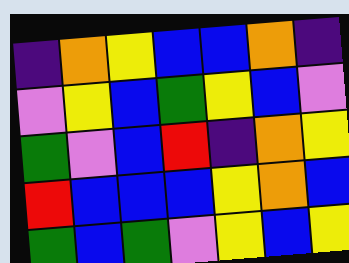[["indigo", "orange", "yellow", "blue", "blue", "orange", "indigo"], ["violet", "yellow", "blue", "green", "yellow", "blue", "violet"], ["green", "violet", "blue", "red", "indigo", "orange", "yellow"], ["red", "blue", "blue", "blue", "yellow", "orange", "blue"], ["green", "blue", "green", "violet", "yellow", "blue", "yellow"]]